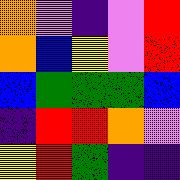[["orange", "violet", "indigo", "violet", "red"], ["orange", "blue", "yellow", "violet", "red"], ["blue", "green", "green", "green", "blue"], ["indigo", "red", "red", "orange", "violet"], ["yellow", "red", "green", "indigo", "indigo"]]